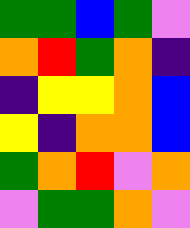[["green", "green", "blue", "green", "violet"], ["orange", "red", "green", "orange", "indigo"], ["indigo", "yellow", "yellow", "orange", "blue"], ["yellow", "indigo", "orange", "orange", "blue"], ["green", "orange", "red", "violet", "orange"], ["violet", "green", "green", "orange", "violet"]]